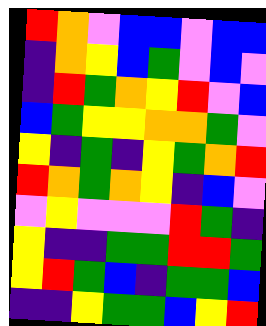[["red", "orange", "violet", "blue", "blue", "violet", "blue", "blue"], ["indigo", "orange", "yellow", "blue", "green", "violet", "blue", "violet"], ["indigo", "red", "green", "orange", "yellow", "red", "violet", "blue"], ["blue", "green", "yellow", "yellow", "orange", "orange", "green", "violet"], ["yellow", "indigo", "green", "indigo", "yellow", "green", "orange", "red"], ["red", "orange", "green", "orange", "yellow", "indigo", "blue", "violet"], ["violet", "yellow", "violet", "violet", "violet", "red", "green", "indigo"], ["yellow", "indigo", "indigo", "green", "green", "red", "red", "green"], ["yellow", "red", "green", "blue", "indigo", "green", "green", "blue"], ["indigo", "indigo", "yellow", "green", "green", "blue", "yellow", "red"]]